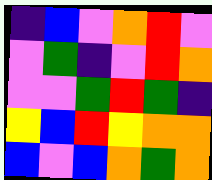[["indigo", "blue", "violet", "orange", "red", "violet"], ["violet", "green", "indigo", "violet", "red", "orange"], ["violet", "violet", "green", "red", "green", "indigo"], ["yellow", "blue", "red", "yellow", "orange", "orange"], ["blue", "violet", "blue", "orange", "green", "orange"]]